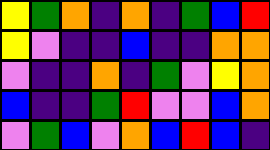[["yellow", "green", "orange", "indigo", "orange", "indigo", "green", "blue", "red"], ["yellow", "violet", "indigo", "indigo", "blue", "indigo", "indigo", "orange", "orange"], ["violet", "indigo", "indigo", "orange", "indigo", "green", "violet", "yellow", "orange"], ["blue", "indigo", "indigo", "green", "red", "violet", "violet", "blue", "orange"], ["violet", "green", "blue", "violet", "orange", "blue", "red", "blue", "indigo"]]